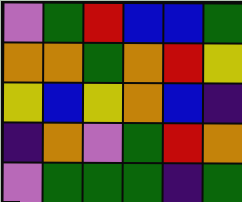[["violet", "green", "red", "blue", "blue", "green"], ["orange", "orange", "green", "orange", "red", "yellow"], ["yellow", "blue", "yellow", "orange", "blue", "indigo"], ["indigo", "orange", "violet", "green", "red", "orange"], ["violet", "green", "green", "green", "indigo", "green"]]